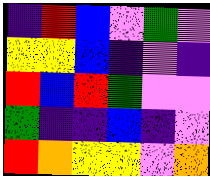[["indigo", "red", "blue", "violet", "green", "violet"], ["yellow", "yellow", "blue", "indigo", "violet", "indigo"], ["red", "blue", "red", "green", "violet", "violet"], ["green", "indigo", "indigo", "blue", "indigo", "violet"], ["red", "orange", "yellow", "yellow", "violet", "orange"]]